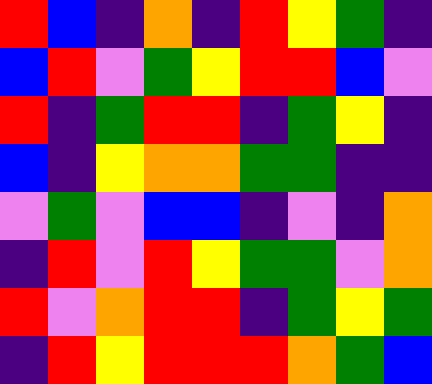[["red", "blue", "indigo", "orange", "indigo", "red", "yellow", "green", "indigo"], ["blue", "red", "violet", "green", "yellow", "red", "red", "blue", "violet"], ["red", "indigo", "green", "red", "red", "indigo", "green", "yellow", "indigo"], ["blue", "indigo", "yellow", "orange", "orange", "green", "green", "indigo", "indigo"], ["violet", "green", "violet", "blue", "blue", "indigo", "violet", "indigo", "orange"], ["indigo", "red", "violet", "red", "yellow", "green", "green", "violet", "orange"], ["red", "violet", "orange", "red", "red", "indigo", "green", "yellow", "green"], ["indigo", "red", "yellow", "red", "red", "red", "orange", "green", "blue"]]